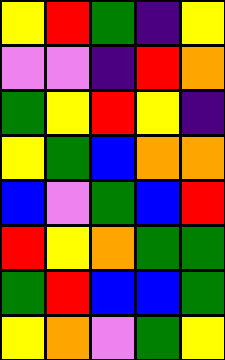[["yellow", "red", "green", "indigo", "yellow"], ["violet", "violet", "indigo", "red", "orange"], ["green", "yellow", "red", "yellow", "indigo"], ["yellow", "green", "blue", "orange", "orange"], ["blue", "violet", "green", "blue", "red"], ["red", "yellow", "orange", "green", "green"], ["green", "red", "blue", "blue", "green"], ["yellow", "orange", "violet", "green", "yellow"]]